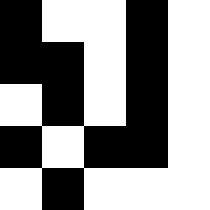[["black", "white", "white", "black", "white"], ["black", "black", "white", "black", "white"], ["white", "black", "white", "black", "white"], ["black", "white", "black", "black", "white"], ["white", "black", "white", "white", "white"]]